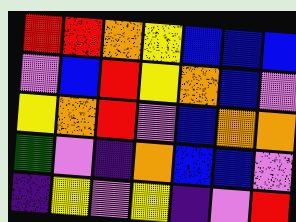[["red", "red", "orange", "yellow", "blue", "blue", "blue"], ["violet", "blue", "red", "yellow", "orange", "blue", "violet"], ["yellow", "orange", "red", "violet", "blue", "orange", "orange"], ["green", "violet", "indigo", "orange", "blue", "blue", "violet"], ["indigo", "yellow", "violet", "yellow", "indigo", "violet", "red"]]